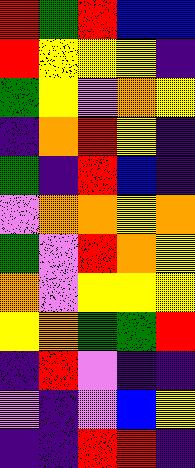[["red", "green", "red", "blue", "blue"], ["red", "yellow", "yellow", "yellow", "indigo"], ["green", "yellow", "violet", "orange", "yellow"], ["indigo", "orange", "red", "yellow", "indigo"], ["green", "indigo", "red", "blue", "indigo"], ["violet", "orange", "orange", "yellow", "orange"], ["green", "violet", "red", "orange", "yellow"], ["orange", "violet", "yellow", "yellow", "yellow"], ["yellow", "orange", "green", "green", "red"], ["indigo", "red", "violet", "indigo", "indigo"], ["violet", "indigo", "violet", "blue", "yellow"], ["indigo", "indigo", "red", "red", "indigo"]]